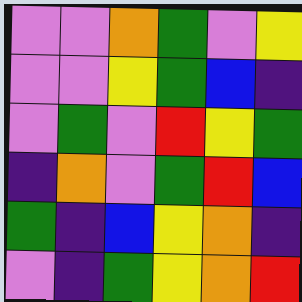[["violet", "violet", "orange", "green", "violet", "yellow"], ["violet", "violet", "yellow", "green", "blue", "indigo"], ["violet", "green", "violet", "red", "yellow", "green"], ["indigo", "orange", "violet", "green", "red", "blue"], ["green", "indigo", "blue", "yellow", "orange", "indigo"], ["violet", "indigo", "green", "yellow", "orange", "red"]]